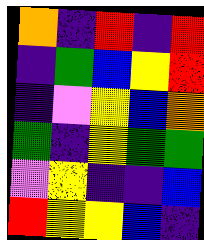[["orange", "indigo", "red", "indigo", "red"], ["indigo", "green", "blue", "yellow", "red"], ["indigo", "violet", "yellow", "blue", "orange"], ["green", "indigo", "yellow", "green", "green"], ["violet", "yellow", "indigo", "indigo", "blue"], ["red", "yellow", "yellow", "blue", "indigo"]]